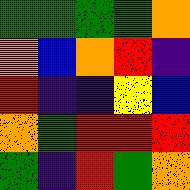[["green", "green", "green", "green", "orange"], ["orange", "blue", "orange", "red", "indigo"], ["red", "indigo", "indigo", "yellow", "blue"], ["orange", "green", "red", "red", "red"], ["green", "indigo", "red", "green", "orange"]]